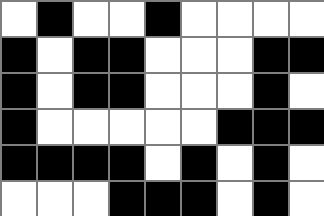[["white", "black", "white", "white", "black", "white", "white", "white", "white"], ["black", "white", "black", "black", "white", "white", "white", "black", "black"], ["black", "white", "black", "black", "white", "white", "white", "black", "white"], ["black", "white", "white", "white", "white", "white", "black", "black", "black"], ["black", "black", "black", "black", "white", "black", "white", "black", "white"], ["white", "white", "white", "black", "black", "black", "white", "black", "white"]]